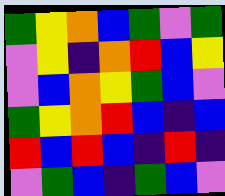[["green", "yellow", "orange", "blue", "green", "violet", "green"], ["violet", "yellow", "indigo", "orange", "red", "blue", "yellow"], ["violet", "blue", "orange", "yellow", "green", "blue", "violet"], ["green", "yellow", "orange", "red", "blue", "indigo", "blue"], ["red", "blue", "red", "blue", "indigo", "red", "indigo"], ["violet", "green", "blue", "indigo", "green", "blue", "violet"]]